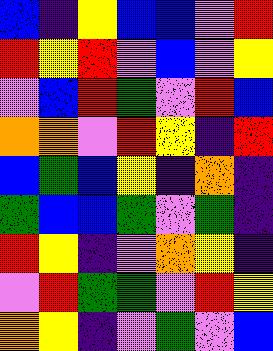[["blue", "indigo", "yellow", "blue", "blue", "violet", "red"], ["red", "yellow", "red", "violet", "blue", "violet", "yellow"], ["violet", "blue", "red", "green", "violet", "red", "blue"], ["orange", "orange", "violet", "red", "yellow", "indigo", "red"], ["blue", "green", "blue", "yellow", "indigo", "orange", "indigo"], ["green", "blue", "blue", "green", "violet", "green", "indigo"], ["red", "yellow", "indigo", "violet", "orange", "yellow", "indigo"], ["violet", "red", "green", "green", "violet", "red", "yellow"], ["orange", "yellow", "indigo", "violet", "green", "violet", "blue"]]